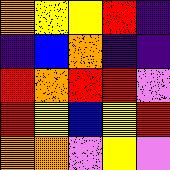[["orange", "yellow", "yellow", "red", "indigo"], ["indigo", "blue", "orange", "indigo", "indigo"], ["red", "orange", "red", "red", "violet"], ["red", "yellow", "blue", "yellow", "red"], ["orange", "orange", "violet", "yellow", "violet"]]